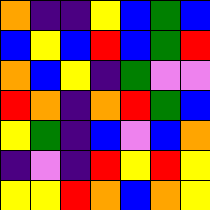[["orange", "indigo", "indigo", "yellow", "blue", "green", "blue"], ["blue", "yellow", "blue", "red", "blue", "green", "red"], ["orange", "blue", "yellow", "indigo", "green", "violet", "violet"], ["red", "orange", "indigo", "orange", "red", "green", "blue"], ["yellow", "green", "indigo", "blue", "violet", "blue", "orange"], ["indigo", "violet", "indigo", "red", "yellow", "red", "yellow"], ["yellow", "yellow", "red", "orange", "blue", "orange", "yellow"]]